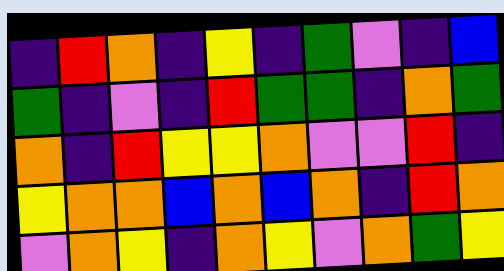[["indigo", "red", "orange", "indigo", "yellow", "indigo", "green", "violet", "indigo", "blue"], ["green", "indigo", "violet", "indigo", "red", "green", "green", "indigo", "orange", "green"], ["orange", "indigo", "red", "yellow", "yellow", "orange", "violet", "violet", "red", "indigo"], ["yellow", "orange", "orange", "blue", "orange", "blue", "orange", "indigo", "red", "orange"], ["violet", "orange", "yellow", "indigo", "orange", "yellow", "violet", "orange", "green", "yellow"]]